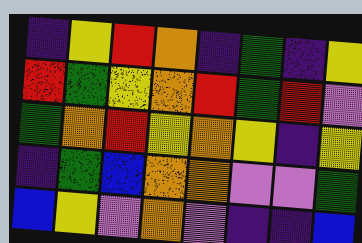[["indigo", "yellow", "red", "orange", "indigo", "green", "indigo", "yellow"], ["red", "green", "yellow", "orange", "red", "green", "red", "violet"], ["green", "orange", "red", "yellow", "orange", "yellow", "indigo", "yellow"], ["indigo", "green", "blue", "orange", "orange", "violet", "violet", "green"], ["blue", "yellow", "violet", "orange", "violet", "indigo", "indigo", "blue"]]